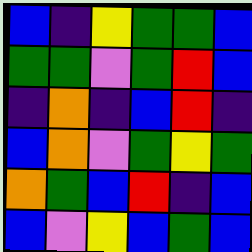[["blue", "indigo", "yellow", "green", "green", "blue"], ["green", "green", "violet", "green", "red", "blue"], ["indigo", "orange", "indigo", "blue", "red", "indigo"], ["blue", "orange", "violet", "green", "yellow", "green"], ["orange", "green", "blue", "red", "indigo", "blue"], ["blue", "violet", "yellow", "blue", "green", "blue"]]